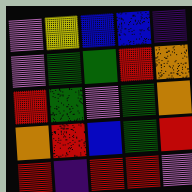[["violet", "yellow", "blue", "blue", "indigo"], ["violet", "green", "green", "red", "orange"], ["red", "green", "violet", "green", "orange"], ["orange", "red", "blue", "green", "red"], ["red", "indigo", "red", "red", "violet"]]